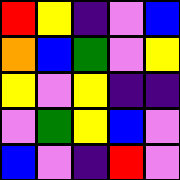[["red", "yellow", "indigo", "violet", "blue"], ["orange", "blue", "green", "violet", "yellow"], ["yellow", "violet", "yellow", "indigo", "indigo"], ["violet", "green", "yellow", "blue", "violet"], ["blue", "violet", "indigo", "red", "violet"]]